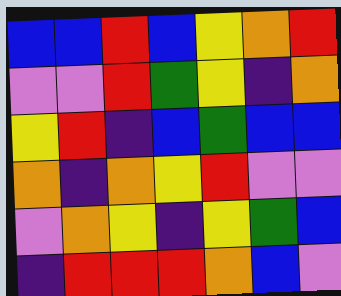[["blue", "blue", "red", "blue", "yellow", "orange", "red"], ["violet", "violet", "red", "green", "yellow", "indigo", "orange"], ["yellow", "red", "indigo", "blue", "green", "blue", "blue"], ["orange", "indigo", "orange", "yellow", "red", "violet", "violet"], ["violet", "orange", "yellow", "indigo", "yellow", "green", "blue"], ["indigo", "red", "red", "red", "orange", "blue", "violet"]]